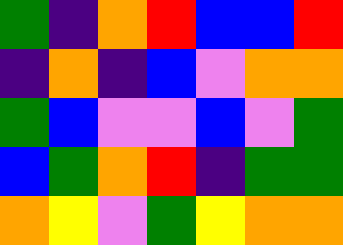[["green", "indigo", "orange", "red", "blue", "blue", "red"], ["indigo", "orange", "indigo", "blue", "violet", "orange", "orange"], ["green", "blue", "violet", "violet", "blue", "violet", "green"], ["blue", "green", "orange", "red", "indigo", "green", "green"], ["orange", "yellow", "violet", "green", "yellow", "orange", "orange"]]